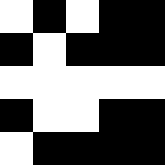[["white", "black", "white", "black", "black"], ["black", "white", "black", "black", "black"], ["white", "white", "white", "white", "white"], ["black", "white", "white", "black", "black"], ["white", "black", "black", "black", "black"]]